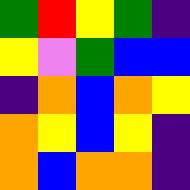[["green", "red", "yellow", "green", "indigo"], ["yellow", "violet", "green", "blue", "blue"], ["indigo", "orange", "blue", "orange", "yellow"], ["orange", "yellow", "blue", "yellow", "indigo"], ["orange", "blue", "orange", "orange", "indigo"]]